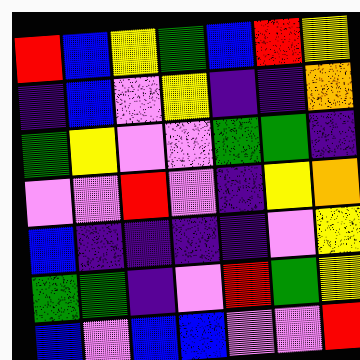[["red", "blue", "yellow", "green", "blue", "red", "yellow"], ["indigo", "blue", "violet", "yellow", "indigo", "indigo", "orange"], ["green", "yellow", "violet", "violet", "green", "green", "indigo"], ["violet", "violet", "red", "violet", "indigo", "yellow", "orange"], ["blue", "indigo", "indigo", "indigo", "indigo", "violet", "yellow"], ["green", "green", "indigo", "violet", "red", "green", "yellow"], ["blue", "violet", "blue", "blue", "violet", "violet", "red"]]